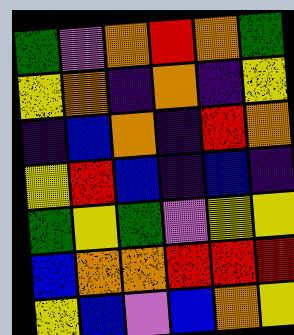[["green", "violet", "orange", "red", "orange", "green"], ["yellow", "orange", "indigo", "orange", "indigo", "yellow"], ["indigo", "blue", "orange", "indigo", "red", "orange"], ["yellow", "red", "blue", "indigo", "blue", "indigo"], ["green", "yellow", "green", "violet", "yellow", "yellow"], ["blue", "orange", "orange", "red", "red", "red"], ["yellow", "blue", "violet", "blue", "orange", "yellow"]]